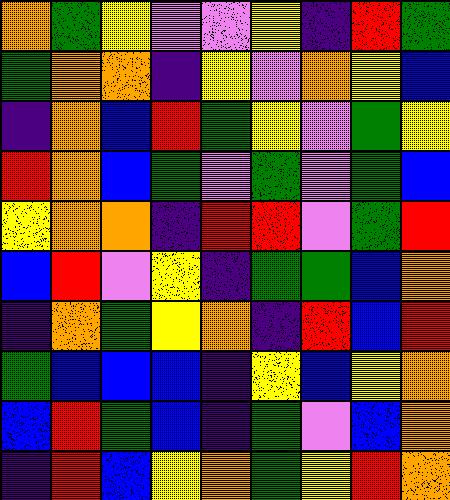[["orange", "green", "yellow", "violet", "violet", "yellow", "indigo", "red", "green"], ["green", "orange", "orange", "indigo", "yellow", "violet", "orange", "yellow", "blue"], ["indigo", "orange", "blue", "red", "green", "yellow", "violet", "green", "yellow"], ["red", "orange", "blue", "green", "violet", "green", "violet", "green", "blue"], ["yellow", "orange", "orange", "indigo", "red", "red", "violet", "green", "red"], ["blue", "red", "violet", "yellow", "indigo", "green", "green", "blue", "orange"], ["indigo", "orange", "green", "yellow", "orange", "indigo", "red", "blue", "red"], ["green", "blue", "blue", "blue", "indigo", "yellow", "blue", "yellow", "orange"], ["blue", "red", "green", "blue", "indigo", "green", "violet", "blue", "orange"], ["indigo", "red", "blue", "yellow", "orange", "green", "yellow", "red", "orange"]]